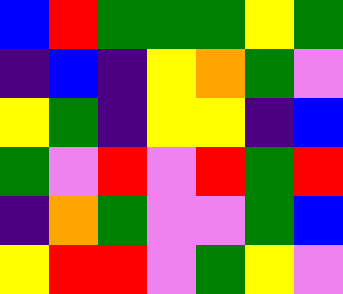[["blue", "red", "green", "green", "green", "yellow", "green"], ["indigo", "blue", "indigo", "yellow", "orange", "green", "violet"], ["yellow", "green", "indigo", "yellow", "yellow", "indigo", "blue"], ["green", "violet", "red", "violet", "red", "green", "red"], ["indigo", "orange", "green", "violet", "violet", "green", "blue"], ["yellow", "red", "red", "violet", "green", "yellow", "violet"]]